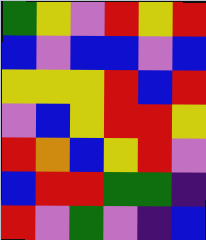[["green", "yellow", "violet", "red", "yellow", "red"], ["blue", "violet", "blue", "blue", "violet", "blue"], ["yellow", "yellow", "yellow", "red", "blue", "red"], ["violet", "blue", "yellow", "red", "red", "yellow"], ["red", "orange", "blue", "yellow", "red", "violet"], ["blue", "red", "red", "green", "green", "indigo"], ["red", "violet", "green", "violet", "indigo", "blue"]]